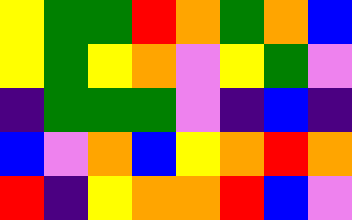[["yellow", "green", "green", "red", "orange", "green", "orange", "blue"], ["yellow", "green", "yellow", "orange", "violet", "yellow", "green", "violet"], ["indigo", "green", "green", "green", "violet", "indigo", "blue", "indigo"], ["blue", "violet", "orange", "blue", "yellow", "orange", "red", "orange"], ["red", "indigo", "yellow", "orange", "orange", "red", "blue", "violet"]]